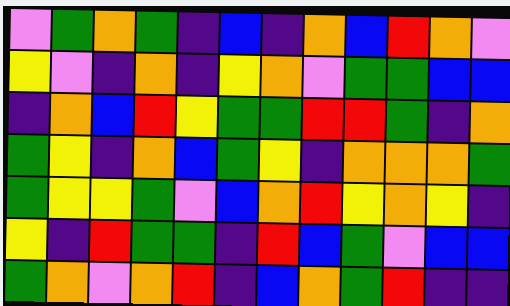[["violet", "green", "orange", "green", "indigo", "blue", "indigo", "orange", "blue", "red", "orange", "violet"], ["yellow", "violet", "indigo", "orange", "indigo", "yellow", "orange", "violet", "green", "green", "blue", "blue"], ["indigo", "orange", "blue", "red", "yellow", "green", "green", "red", "red", "green", "indigo", "orange"], ["green", "yellow", "indigo", "orange", "blue", "green", "yellow", "indigo", "orange", "orange", "orange", "green"], ["green", "yellow", "yellow", "green", "violet", "blue", "orange", "red", "yellow", "orange", "yellow", "indigo"], ["yellow", "indigo", "red", "green", "green", "indigo", "red", "blue", "green", "violet", "blue", "blue"], ["green", "orange", "violet", "orange", "red", "indigo", "blue", "orange", "green", "red", "indigo", "indigo"]]